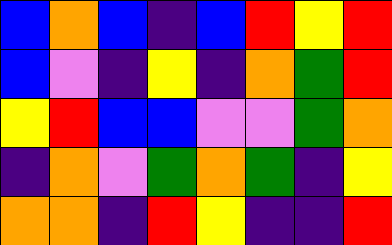[["blue", "orange", "blue", "indigo", "blue", "red", "yellow", "red"], ["blue", "violet", "indigo", "yellow", "indigo", "orange", "green", "red"], ["yellow", "red", "blue", "blue", "violet", "violet", "green", "orange"], ["indigo", "orange", "violet", "green", "orange", "green", "indigo", "yellow"], ["orange", "orange", "indigo", "red", "yellow", "indigo", "indigo", "red"]]